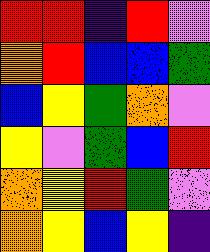[["red", "red", "indigo", "red", "violet"], ["orange", "red", "blue", "blue", "green"], ["blue", "yellow", "green", "orange", "violet"], ["yellow", "violet", "green", "blue", "red"], ["orange", "yellow", "red", "green", "violet"], ["orange", "yellow", "blue", "yellow", "indigo"]]